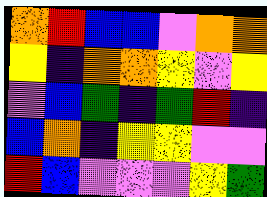[["orange", "red", "blue", "blue", "violet", "orange", "orange"], ["yellow", "indigo", "orange", "orange", "yellow", "violet", "yellow"], ["violet", "blue", "green", "indigo", "green", "red", "indigo"], ["blue", "orange", "indigo", "yellow", "yellow", "violet", "violet"], ["red", "blue", "violet", "violet", "violet", "yellow", "green"]]